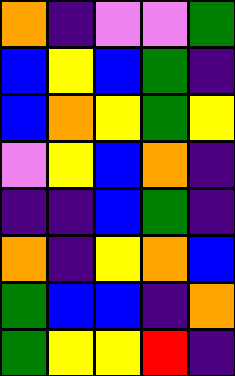[["orange", "indigo", "violet", "violet", "green"], ["blue", "yellow", "blue", "green", "indigo"], ["blue", "orange", "yellow", "green", "yellow"], ["violet", "yellow", "blue", "orange", "indigo"], ["indigo", "indigo", "blue", "green", "indigo"], ["orange", "indigo", "yellow", "orange", "blue"], ["green", "blue", "blue", "indigo", "orange"], ["green", "yellow", "yellow", "red", "indigo"]]